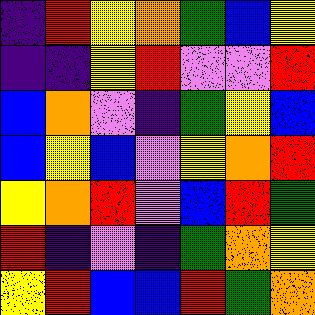[["indigo", "red", "yellow", "orange", "green", "blue", "yellow"], ["indigo", "indigo", "yellow", "red", "violet", "violet", "red"], ["blue", "orange", "violet", "indigo", "green", "yellow", "blue"], ["blue", "yellow", "blue", "violet", "yellow", "orange", "red"], ["yellow", "orange", "red", "violet", "blue", "red", "green"], ["red", "indigo", "violet", "indigo", "green", "orange", "yellow"], ["yellow", "red", "blue", "blue", "red", "green", "orange"]]